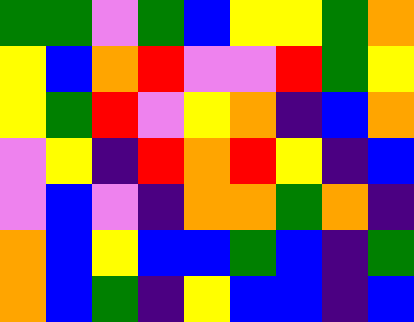[["green", "green", "violet", "green", "blue", "yellow", "yellow", "green", "orange"], ["yellow", "blue", "orange", "red", "violet", "violet", "red", "green", "yellow"], ["yellow", "green", "red", "violet", "yellow", "orange", "indigo", "blue", "orange"], ["violet", "yellow", "indigo", "red", "orange", "red", "yellow", "indigo", "blue"], ["violet", "blue", "violet", "indigo", "orange", "orange", "green", "orange", "indigo"], ["orange", "blue", "yellow", "blue", "blue", "green", "blue", "indigo", "green"], ["orange", "blue", "green", "indigo", "yellow", "blue", "blue", "indigo", "blue"]]